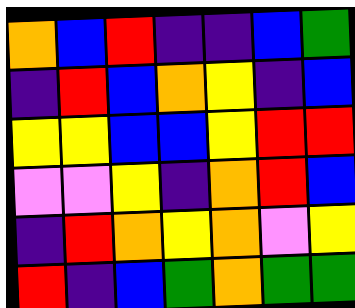[["orange", "blue", "red", "indigo", "indigo", "blue", "green"], ["indigo", "red", "blue", "orange", "yellow", "indigo", "blue"], ["yellow", "yellow", "blue", "blue", "yellow", "red", "red"], ["violet", "violet", "yellow", "indigo", "orange", "red", "blue"], ["indigo", "red", "orange", "yellow", "orange", "violet", "yellow"], ["red", "indigo", "blue", "green", "orange", "green", "green"]]